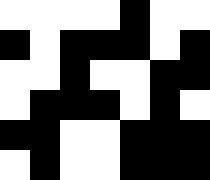[["white", "white", "white", "white", "black", "white", "white"], ["black", "white", "black", "black", "black", "white", "black"], ["white", "white", "black", "white", "white", "black", "black"], ["white", "black", "black", "black", "white", "black", "white"], ["black", "black", "white", "white", "black", "black", "black"], ["white", "black", "white", "white", "black", "black", "black"]]